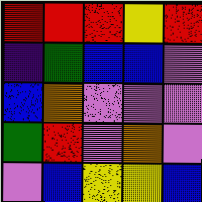[["red", "red", "red", "yellow", "red"], ["indigo", "green", "blue", "blue", "violet"], ["blue", "orange", "violet", "violet", "violet"], ["green", "red", "violet", "orange", "violet"], ["violet", "blue", "yellow", "yellow", "blue"]]